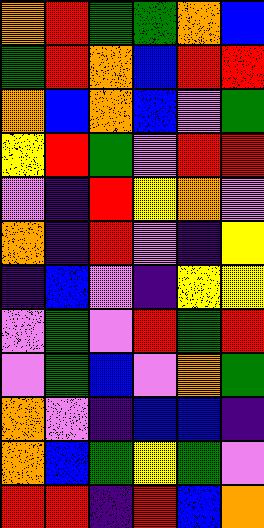[["orange", "red", "green", "green", "orange", "blue"], ["green", "red", "orange", "blue", "red", "red"], ["orange", "blue", "orange", "blue", "violet", "green"], ["yellow", "red", "green", "violet", "red", "red"], ["violet", "indigo", "red", "yellow", "orange", "violet"], ["orange", "indigo", "red", "violet", "indigo", "yellow"], ["indigo", "blue", "violet", "indigo", "yellow", "yellow"], ["violet", "green", "violet", "red", "green", "red"], ["violet", "green", "blue", "violet", "orange", "green"], ["orange", "violet", "indigo", "blue", "blue", "indigo"], ["orange", "blue", "green", "yellow", "green", "violet"], ["red", "red", "indigo", "red", "blue", "orange"]]